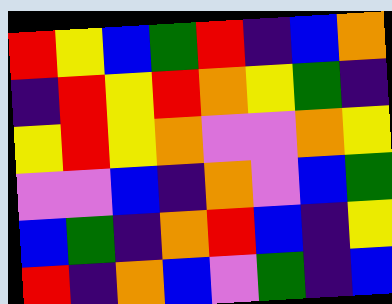[["red", "yellow", "blue", "green", "red", "indigo", "blue", "orange"], ["indigo", "red", "yellow", "red", "orange", "yellow", "green", "indigo"], ["yellow", "red", "yellow", "orange", "violet", "violet", "orange", "yellow"], ["violet", "violet", "blue", "indigo", "orange", "violet", "blue", "green"], ["blue", "green", "indigo", "orange", "red", "blue", "indigo", "yellow"], ["red", "indigo", "orange", "blue", "violet", "green", "indigo", "blue"]]